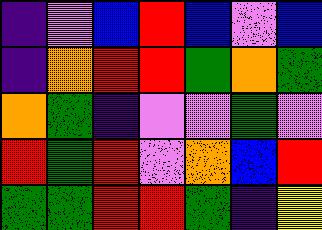[["indigo", "violet", "blue", "red", "blue", "violet", "blue"], ["indigo", "orange", "red", "red", "green", "orange", "green"], ["orange", "green", "indigo", "violet", "violet", "green", "violet"], ["red", "green", "red", "violet", "orange", "blue", "red"], ["green", "green", "red", "red", "green", "indigo", "yellow"]]